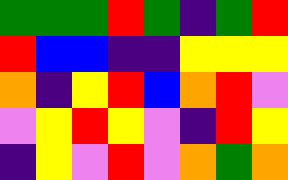[["green", "green", "green", "red", "green", "indigo", "green", "red"], ["red", "blue", "blue", "indigo", "indigo", "yellow", "yellow", "yellow"], ["orange", "indigo", "yellow", "red", "blue", "orange", "red", "violet"], ["violet", "yellow", "red", "yellow", "violet", "indigo", "red", "yellow"], ["indigo", "yellow", "violet", "red", "violet", "orange", "green", "orange"]]